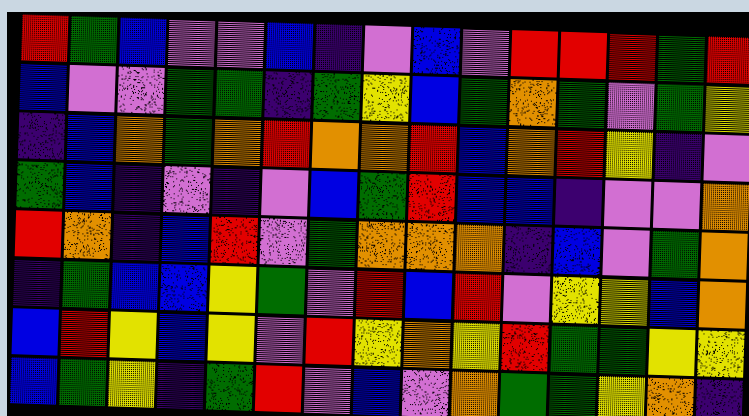[["red", "green", "blue", "violet", "violet", "blue", "indigo", "violet", "blue", "violet", "red", "red", "red", "green", "red"], ["blue", "violet", "violet", "green", "green", "indigo", "green", "yellow", "blue", "green", "orange", "green", "violet", "green", "yellow"], ["indigo", "blue", "orange", "green", "orange", "red", "orange", "orange", "red", "blue", "orange", "red", "yellow", "indigo", "violet"], ["green", "blue", "indigo", "violet", "indigo", "violet", "blue", "green", "red", "blue", "blue", "indigo", "violet", "violet", "orange"], ["red", "orange", "indigo", "blue", "red", "violet", "green", "orange", "orange", "orange", "indigo", "blue", "violet", "green", "orange"], ["indigo", "green", "blue", "blue", "yellow", "green", "violet", "red", "blue", "red", "violet", "yellow", "yellow", "blue", "orange"], ["blue", "red", "yellow", "blue", "yellow", "violet", "red", "yellow", "orange", "yellow", "red", "green", "green", "yellow", "yellow"], ["blue", "green", "yellow", "indigo", "green", "red", "violet", "blue", "violet", "orange", "green", "green", "yellow", "orange", "indigo"]]